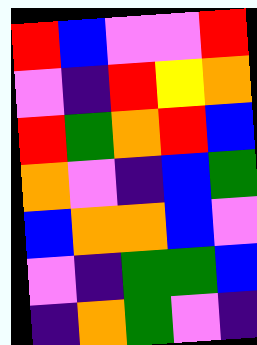[["red", "blue", "violet", "violet", "red"], ["violet", "indigo", "red", "yellow", "orange"], ["red", "green", "orange", "red", "blue"], ["orange", "violet", "indigo", "blue", "green"], ["blue", "orange", "orange", "blue", "violet"], ["violet", "indigo", "green", "green", "blue"], ["indigo", "orange", "green", "violet", "indigo"]]